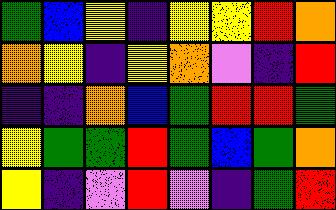[["green", "blue", "yellow", "indigo", "yellow", "yellow", "red", "orange"], ["orange", "yellow", "indigo", "yellow", "orange", "violet", "indigo", "red"], ["indigo", "indigo", "orange", "blue", "green", "red", "red", "green"], ["yellow", "green", "green", "red", "green", "blue", "green", "orange"], ["yellow", "indigo", "violet", "red", "violet", "indigo", "green", "red"]]